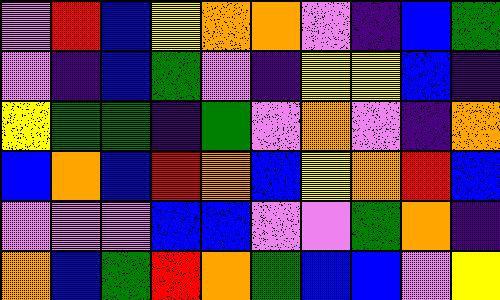[["violet", "red", "blue", "yellow", "orange", "orange", "violet", "indigo", "blue", "green"], ["violet", "indigo", "blue", "green", "violet", "indigo", "yellow", "yellow", "blue", "indigo"], ["yellow", "green", "green", "indigo", "green", "violet", "orange", "violet", "indigo", "orange"], ["blue", "orange", "blue", "red", "orange", "blue", "yellow", "orange", "red", "blue"], ["violet", "violet", "violet", "blue", "blue", "violet", "violet", "green", "orange", "indigo"], ["orange", "blue", "green", "red", "orange", "green", "blue", "blue", "violet", "yellow"]]